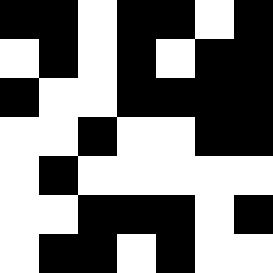[["black", "black", "white", "black", "black", "white", "black"], ["white", "black", "white", "black", "white", "black", "black"], ["black", "white", "white", "black", "black", "black", "black"], ["white", "white", "black", "white", "white", "black", "black"], ["white", "black", "white", "white", "white", "white", "white"], ["white", "white", "black", "black", "black", "white", "black"], ["white", "black", "black", "white", "black", "white", "white"]]